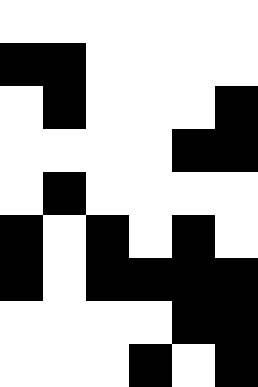[["white", "white", "white", "white", "white", "white"], ["black", "black", "white", "white", "white", "white"], ["white", "black", "white", "white", "white", "black"], ["white", "white", "white", "white", "black", "black"], ["white", "black", "white", "white", "white", "white"], ["black", "white", "black", "white", "black", "white"], ["black", "white", "black", "black", "black", "black"], ["white", "white", "white", "white", "black", "black"], ["white", "white", "white", "black", "white", "black"]]